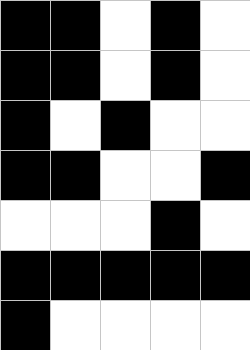[["black", "black", "white", "black", "white"], ["black", "black", "white", "black", "white"], ["black", "white", "black", "white", "white"], ["black", "black", "white", "white", "black"], ["white", "white", "white", "black", "white"], ["black", "black", "black", "black", "black"], ["black", "white", "white", "white", "white"]]